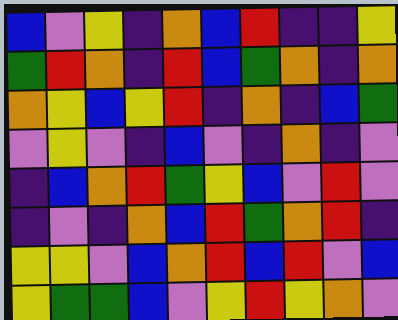[["blue", "violet", "yellow", "indigo", "orange", "blue", "red", "indigo", "indigo", "yellow"], ["green", "red", "orange", "indigo", "red", "blue", "green", "orange", "indigo", "orange"], ["orange", "yellow", "blue", "yellow", "red", "indigo", "orange", "indigo", "blue", "green"], ["violet", "yellow", "violet", "indigo", "blue", "violet", "indigo", "orange", "indigo", "violet"], ["indigo", "blue", "orange", "red", "green", "yellow", "blue", "violet", "red", "violet"], ["indigo", "violet", "indigo", "orange", "blue", "red", "green", "orange", "red", "indigo"], ["yellow", "yellow", "violet", "blue", "orange", "red", "blue", "red", "violet", "blue"], ["yellow", "green", "green", "blue", "violet", "yellow", "red", "yellow", "orange", "violet"]]